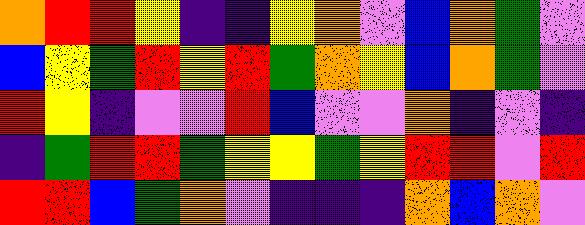[["orange", "red", "red", "yellow", "indigo", "indigo", "yellow", "orange", "violet", "blue", "orange", "green", "violet"], ["blue", "yellow", "green", "red", "yellow", "red", "green", "orange", "yellow", "blue", "orange", "green", "violet"], ["red", "yellow", "indigo", "violet", "violet", "red", "blue", "violet", "violet", "orange", "indigo", "violet", "indigo"], ["indigo", "green", "red", "red", "green", "yellow", "yellow", "green", "yellow", "red", "red", "violet", "red"], ["red", "red", "blue", "green", "orange", "violet", "indigo", "indigo", "indigo", "orange", "blue", "orange", "violet"]]